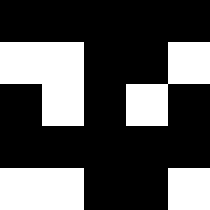[["black", "black", "black", "black", "black"], ["white", "white", "black", "black", "white"], ["black", "white", "black", "white", "black"], ["black", "black", "black", "black", "black"], ["white", "white", "black", "black", "white"]]